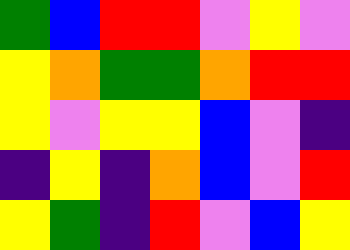[["green", "blue", "red", "red", "violet", "yellow", "violet"], ["yellow", "orange", "green", "green", "orange", "red", "red"], ["yellow", "violet", "yellow", "yellow", "blue", "violet", "indigo"], ["indigo", "yellow", "indigo", "orange", "blue", "violet", "red"], ["yellow", "green", "indigo", "red", "violet", "blue", "yellow"]]